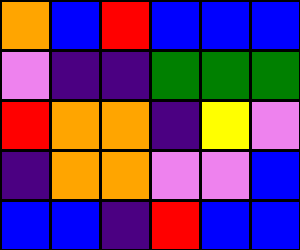[["orange", "blue", "red", "blue", "blue", "blue"], ["violet", "indigo", "indigo", "green", "green", "green"], ["red", "orange", "orange", "indigo", "yellow", "violet"], ["indigo", "orange", "orange", "violet", "violet", "blue"], ["blue", "blue", "indigo", "red", "blue", "blue"]]